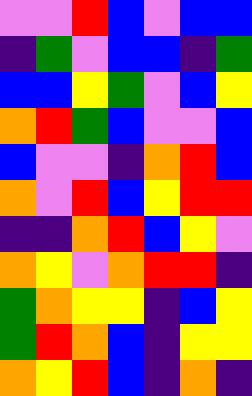[["violet", "violet", "red", "blue", "violet", "blue", "blue"], ["indigo", "green", "violet", "blue", "blue", "indigo", "green"], ["blue", "blue", "yellow", "green", "violet", "blue", "yellow"], ["orange", "red", "green", "blue", "violet", "violet", "blue"], ["blue", "violet", "violet", "indigo", "orange", "red", "blue"], ["orange", "violet", "red", "blue", "yellow", "red", "red"], ["indigo", "indigo", "orange", "red", "blue", "yellow", "violet"], ["orange", "yellow", "violet", "orange", "red", "red", "indigo"], ["green", "orange", "yellow", "yellow", "indigo", "blue", "yellow"], ["green", "red", "orange", "blue", "indigo", "yellow", "yellow"], ["orange", "yellow", "red", "blue", "indigo", "orange", "indigo"]]